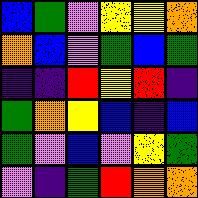[["blue", "green", "violet", "yellow", "yellow", "orange"], ["orange", "blue", "violet", "green", "blue", "green"], ["indigo", "indigo", "red", "yellow", "red", "indigo"], ["green", "orange", "yellow", "blue", "indigo", "blue"], ["green", "violet", "blue", "violet", "yellow", "green"], ["violet", "indigo", "green", "red", "orange", "orange"]]